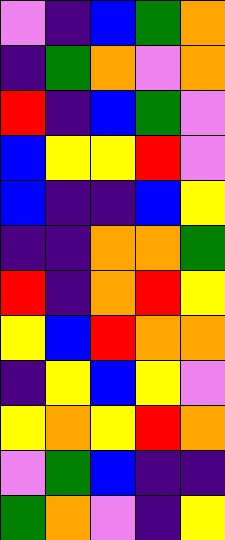[["violet", "indigo", "blue", "green", "orange"], ["indigo", "green", "orange", "violet", "orange"], ["red", "indigo", "blue", "green", "violet"], ["blue", "yellow", "yellow", "red", "violet"], ["blue", "indigo", "indigo", "blue", "yellow"], ["indigo", "indigo", "orange", "orange", "green"], ["red", "indigo", "orange", "red", "yellow"], ["yellow", "blue", "red", "orange", "orange"], ["indigo", "yellow", "blue", "yellow", "violet"], ["yellow", "orange", "yellow", "red", "orange"], ["violet", "green", "blue", "indigo", "indigo"], ["green", "orange", "violet", "indigo", "yellow"]]